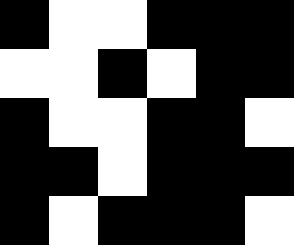[["black", "white", "white", "black", "black", "black"], ["white", "white", "black", "white", "black", "black"], ["black", "white", "white", "black", "black", "white"], ["black", "black", "white", "black", "black", "black"], ["black", "white", "black", "black", "black", "white"]]